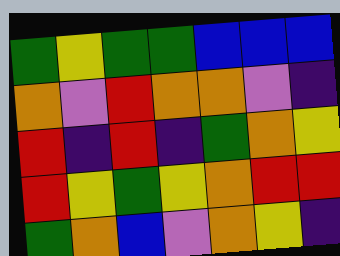[["green", "yellow", "green", "green", "blue", "blue", "blue"], ["orange", "violet", "red", "orange", "orange", "violet", "indigo"], ["red", "indigo", "red", "indigo", "green", "orange", "yellow"], ["red", "yellow", "green", "yellow", "orange", "red", "red"], ["green", "orange", "blue", "violet", "orange", "yellow", "indigo"]]